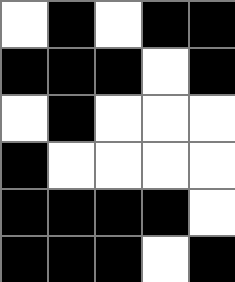[["white", "black", "white", "black", "black"], ["black", "black", "black", "white", "black"], ["white", "black", "white", "white", "white"], ["black", "white", "white", "white", "white"], ["black", "black", "black", "black", "white"], ["black", "black", "black", "white", "black"]]